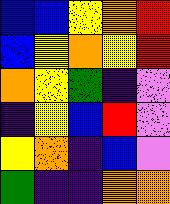[["blue", "blue", "yellow", "orange", "red"], ["blue", "yellow", "orange", "yellow", "red"], ["orange", "yellow", "green", "indigo", "violet"], ["indigo", "yellow", "blue", "red", "violet"], ["yellow", "orange", "indigo", "blue", "violet"], ["green", "indigo", "indigo", "orange", "orange"]]